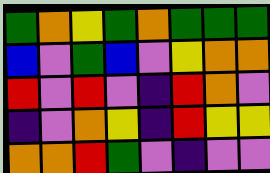[["green", "orange", "yellow", "green", "orange", "green", "green", "green"], ["blue", "violet", "green", "blue", "violet", "yellow", "orange", "orange"], ["red", "violet", "red", "violet", "indigo", "red", "orange", "violet"], ["indigo", "violet", "orange", "yellow", "indigo", "red", "yellow", "yellow"], ["orange", "orange", "red", "green", "violet", "indigo", "violet", "violet"]]